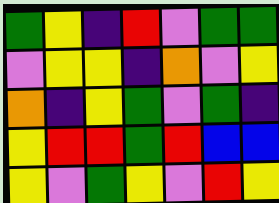[["green", "yellow", "indigo", "red", "violet", "green", "green"], ["violet", "yellow", "yellow", "indigo", "orange", "violet", "yellow"], ["orange", "indigo", "yellow", "green", "violet", "green", "indigo"], ["yellow", "red", "red", "green", "red", "blue", "blue"], ["yellow", "violet", "green", "yellow", "violet", "red", "yellow"]]